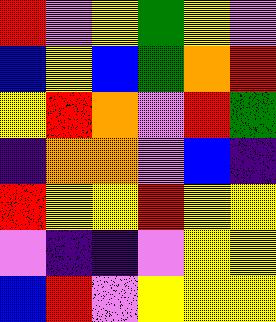[["red", "violet", "yellow", "green", "yellow", "violet"], ["blue", "yellow", "blue", "green", "orange", "red"], ["yellow", "red", "orange", "violet", "red", "green"], ["indigo", "orange", "orange", "violet", "blue", "indigo"], ["red", "yellow", "yellow", "red", "yellow", "yellow"], ["violet", "indigo", "indigo", "violet", "yellow", "yellow"], ["blue", "red", "violet", "yellow", "yellow", "yellow"]]